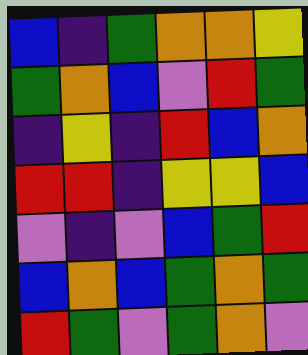[["blue", "indigo", "green", "orange", "orange", "yellow"], ["green", "orange", "blue", "violet", "red", "green"], ["indigo", "yellow", "indigo", "red", "blue", "orange"], ["red", "red", "indigo", "yellow", "yellow", "blue"], ["violet", "indigo", "violet", "blue", "green", "red"], ["blue", "orange", "blue", "green", "orange", "green"], ["red", "green", "violet", "green", "orange", "violet"]]